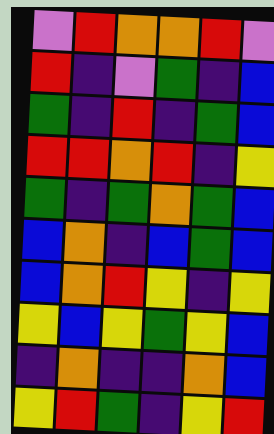[["violet", "red", "orange", "orange", "red", "violet"], ["red", "indigo", "violet", "green", "indigo", "blue"], ["green", "indigo", "red", "indigo", "green", "blue"], ["red", "red", "orange", "red", "indigo", "yellow"], ["green", "indigo", "green", "orange", "green", "blue"], ["blue", "orange", "indigo", "blue", "green", "blue"], ["blue", "orange", "red", "yellow", "indigo", "yellow"], ["yellow", "blue", "yellow", "green", "yellow", "blue"], ["indigo", "orange", "indigo", "indigo", "orange", "blue"], ["yellow", "red", "green", "indigo", "yellow", "red"]]